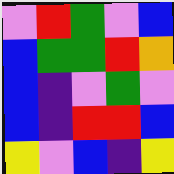[["violet", "red", "green", "violet", "blue"], ["blue", "green", "green", "red", "orange"], ["blue", "indigo", "violet", "green", "violet"], ["blue", "indigo", "red", "red", "blue"], ["yellow", "violet", "blue", "indigo", "yellow"]]